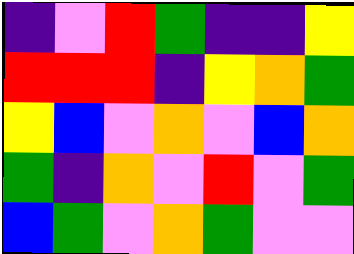[["indigo", "violet", "red", "green", "indigo", "indigo", "yellow"], ["red", "red", "red", "indigo", "yellow", "orange", "green"], ["yellow", "blue", "violet", "orange", "violet", "blue", "orange"], ["green", "indigo", "orange", "violet", "red", "violet", "green"], ["blue", "green", "violet", "orange", "green", "violet", "violet"]]